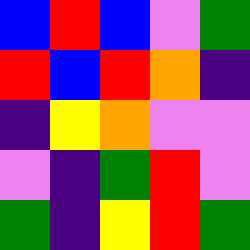[["blue", "red", "blue", "violet", "green"], ["red", "blue", "red", "orange", "indigo"], ["indigo", "yellow", "orange", "violet", "violet"], ["violet", "indigo", "green", "red", "violet"], ["green", "indigo", "yellow", "red", "green"]]